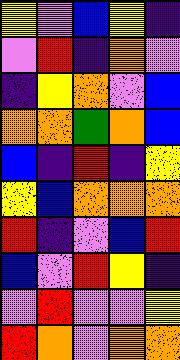[["yellow", "violet", "blue", "yellow", "indigo"], ["violet", "red", "indigo", "orange", "violet"], ["indigo", "yellow", "orange", "violet", "blue"], ["orange", "orange", "green", "orange", "blue"], ["blue", "indigo", "red", "indigo", "yellow"], ["yellow", "blue", "orange", "orange", "orange"], ["red", "indigo", "violet", "blue", "red"], ["blue", "violet", "red", "yellow", "indigo"], ["violet", "red", "violet", "violet", "yellow"], ["red", "orange", "violet", "orange", "orange"]]